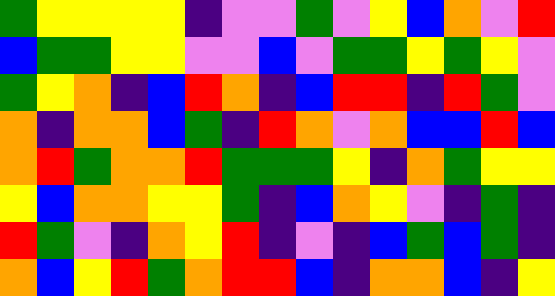[["green", "yellow", "yellow", "yellow", "yellow", "indigo", "violet", "violet", "green", "violet", "yellow", "blue", "orange", "violet", "red"], ["blue", "green", "green", "yellow", "yellow", "violet", "violet", "blue", "violet", "green", "green", "yellow", "green", "yellow", "violet"], ["green", "yellow", "orange", "indigo", "blue", "red", "orange", "indigo", "blue", "red", "red", "indigo", "red", "green", "violet"], ["orange", "indigo", "orange", "orange", "blue", "green", "indigo", "red", "orange", "violet", "orange", "blue", "blue", "red", "blue"], ["orange", "red", "green", "orange", "orange", "red", "green", "green", "green", "yellow", "indigo", "orange", "green", "yellow", "yellow"], ["yellow", "blue", "orange", "orange", "yellow", "yellow", "green", "indigo", "blue", "orange", "yellow", "violet", "indigo", "green", "indigo"], ["red", "green", "violet", "indigo", "orange", "yellow", "red", "indigo", "violet", "indigo", "blue", "green", "blue", "green", "indigo"], ["orange", "blue", "yellow", "red", "green", "orange", "red", "red", "blue", "indigo", "orange", "orange", "blue", "indigo", "yellow"]]